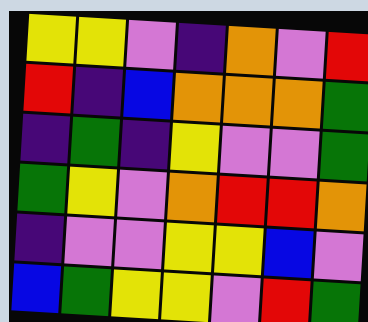[["yellow", "yellow", "violet", "indigo", "orange", "violet", "red"], ["red", "indigo", "blue", "orange", "orange", "orange", "green"], ["indigo", "green", "indigo", "yellow", "violet", "violet", "green"], ["green", "yellow", "violet", "orange", "red", "red", "orange"], ["indigo", "violet", "violet", "yellow", "yellow", "blue", "violet"], ["blue", "green", "yellow", "yellow", "violet", "red", "green"]]